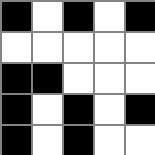[["black", "white", "black", "white", "black"], ["white", "white", "white", "white", "white"], ["black", "black", "white", "white", "white"], ["black", "white", "black", "white", "black"], ["black", "white", "black", "white", "white"]]